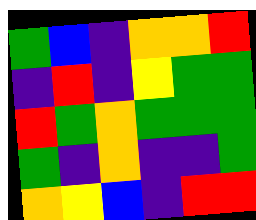[["green", "blue", "indigo", "orange", "orange", "red"], ["indigo", "red", "indigo", "yellow", "green", "green"], ["red", "green", "orange", "green", "green", "green"], ["green", "indigo", "orange", "indigo", "indigo", "green"], ["orange", "yellow", "blue", "indigo", "red", "red"]]